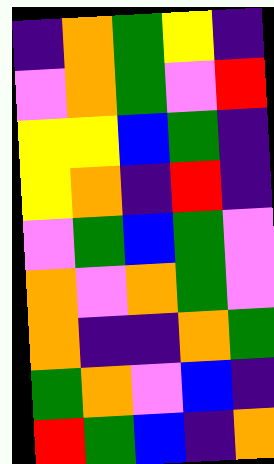[["indigo", "orange", "green", "yellow", "indigo"], ["violet", "orange", "green", "violet", "red"], ["yellow", "yellow", "blue", "green", "indigo"], ["yellow", "orange", "indigo", "red", "indigo"], ["violet", "green", "blue", "green", "violet"], ["orange", "violet", "orange", "green", "violet"], ["orange", "indigo", "indigo", "orange", "green"], ["green", "orange", "violet", "blue", "indigo"], ["red", "green", "blue", "indigo", "orange"]]